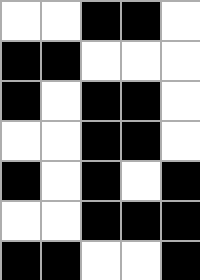[["white", "white", "black", "black", "white"], ["black", "black", "white", "white", "white"], ["black", "white", "black", "black", "white"], ["white", "white", "black", "black", "white"], ["black", "white", "black", "white", "black"], ["white", "white", "black", "black", "black"], ["black", "black", "white", "white", "black"]]